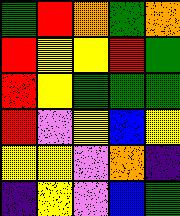[["green", "red", "orange", "green", "orange"], ["red", "yellow", "yellow", "red", "green"], ["red", "yellow", "green", "green", "green"], ["red", "violet", "yellow", "blue", "yellow"], ["yellow", "yellow", "violet", "orange", "indigo"], ["indigo", "yellow", "violet", "blue", "green"]]